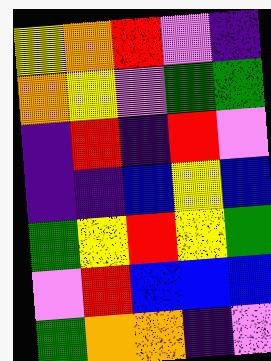[["yellow", "orange", "red", "violet", "indigo"], ["orange", "yellow", "violet", "green", "green"], ["indigo", "red", "indigo", "red", "violet"], ["indigo", "indigo", "blue", "yellow", "blue"], ["green", "yellow", "red", "yellow", "green"], ["violet", "red", "blue", "blue", "blue"], ["green", "orange", "orange", "indigo", "violet"]]